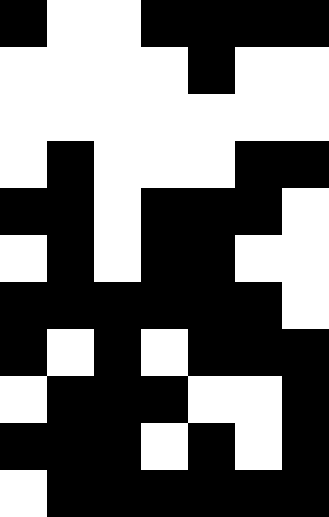[["black", "white", "white", "black", "black", "black", "black"], ["white", "white", "white", "white", "black", "white", "white"], ["white", "white", "white", "white", "white", "white", "white"], ["white", "black", "white", "white", "white", "black", "black"], ["black", "black", "white", "black", "black", "black", "white"], ["white", "black", "white", "black", "black", "white", "white"], ["black", "black", "black", "black", "black", "black", "white"], ["black", "white", "black", "white", "black", "black", "black"], ["white", "black", "black", "black", "white", "white", "black"], ["black", "black", "black", "white", "black", "white", "black"], ["white", "black", "black", "black", "black", "black", "black"]]